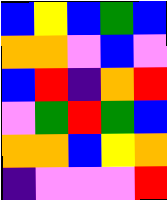[["blue", "yellow", "blue", "green", "blue"], ["orange", "orange", "violet", "blue", "violet"], ["blue", "red", "indigo", "orange", "red"], ["violet", "green", "red", "green", "blue"], ["orange", "orange", "blue", "yellow", "orange"], ["indigo", "violet", "violet", "violet", "red"]]